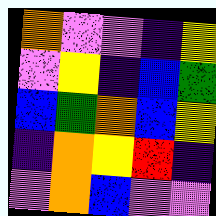[["orange", "violet", "violet", "indigo", "yellow"], ["violet", "yellow", "indigo", "blue", "green"], ["blue", "green", "orange", "blue", "yellow"], ["indigo", "orange", "yellow", "red", "indigo"], ["violet", "orange", "blue", "violet", "violet"]]